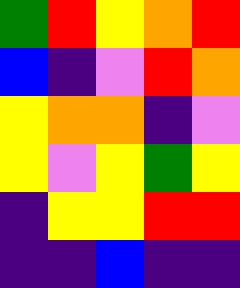[["green", "red", "yellow", "orange", "red"], ["blue", "indigo", "violet", "red", "orange"], ["yellow", "orange", "orange", "indigo", "violet"], ["yellow", "violet", "yellow", "green", "yellow"], ["indigo", "yellow", "yellow", "red", "red"], ["indigo", "indigo", "blue", "indigo", "indigo"]]